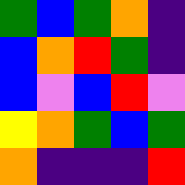[["green", "blue", "green", "orange", "indigo"], ["blue", "orange", "red", "green", "indigo"], ["blue", "violet", "blue", "red", "violet"], ["yellow", "orange", "green", "blue", "green"], ["orange", "indigo", "indigo", "indigo", "red"]]